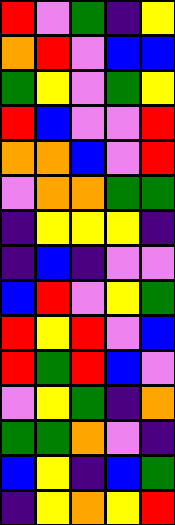[["red", "violet", "green", "indigo", "yellow"], ["orange", "red", "violet", "blue", "blue"], ["green", "yellow", "violet", "green", "yellow"], ["red", "blue", "violet", "violet", "red"], ["orange", "orange", "blue", "violet", "red"], ["violet", "orange", "orange", "green", "green"], ["indigo", "yellow", "yellow", "yellow", "indigo"], ["indigo", "blue", "indigo", "violet", "violet"], ["blue", "red", "violet", "yellow", "green"], ["red", "yellow", "red", "violet", "blue"], ["red", "green", "red", "blue", "violet"], ["violet", "yellow", "green", "indigo", "orange"], ["green", "green", "orange", "violet", "indigo"], ["blue", "yellow", "indigo", "blue", "green"], ["indigo", "yellow", "orange", "yellow", "red"]]